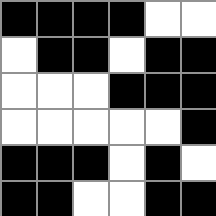[["black", "black", "black", "black", "white", "white"], ["white", "black", "black", "white", "black", "black"], ["white", "white", "white", "black", "black", "black"], ["white", "white", "white", "white", "white", "black"], ["black", "black", "black", "white", "black", "white"], ["black", "black", "white", "white", "black", "black"]]